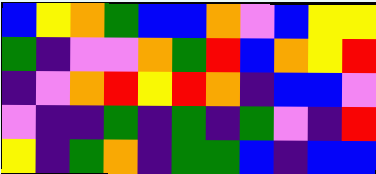[["blue", "yellow", "orange", "green", "blue", "blue", "orange", "violet", "blue", "yellow", "yellow"], ["green", "indigo", "violet", "violet", "orange", "green", "red", "blue", "orange", "yellow", "red"], ["indigo", "violet", "orange", "red", "yellow", "red", "orange", "indigo", "blue", "blue", "violet"], ["violet", "indigo", "indigo", "green", "indigo", "green", "indigo", "green", "violet", "indigo", "red"], ["yellow", "indigo", "green", "orange", "indigo", "green", "green", "blue", "indigo", "blue", "blue"]]